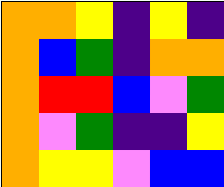[["orange", "orange", "yellow", "indigo", "yellow", "indigo"], ["orange", "blue", "green", "indigo", "orange", "orange"], ["orange", "red", "red", "blue", "violet", "green"], ["orange", "violet", "green", "indigo", "indigo", "yellow"], ["orange", "yellow", "yellow", "violet", "blue", "blue"]]